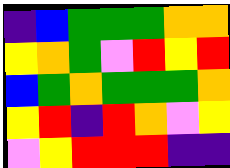[["indigo", "blue", "green", "green", "green", "orange", "orange"], ["yellow", "orange", "green", "violet", "red", "yellow", "red"], ["blue", "green", "orange", "green", "green", "green", "orange"], ["yellow", "red", "indigo", "red", "orange", "violet", "yellow"], ["violet", "yellow", "red", "red", "red", "indigo", "indigo"]]